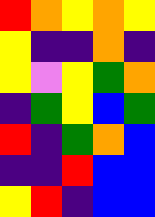[["red", "orange", "yellow", "orange", "yellow"], ["yellow", "indigo", "indigo", "orange", "indigo"], ["yellow", "violet", "yellow", "green", "orange"], ["indigo", "green", "yellow", "blue", "green"], ["red", "indigo", "green", "orange", "blue"], ["indigo", "indigo", "red", "blue", "blue"], ["yellow", "red", "indigo", "blue", "blue"]]